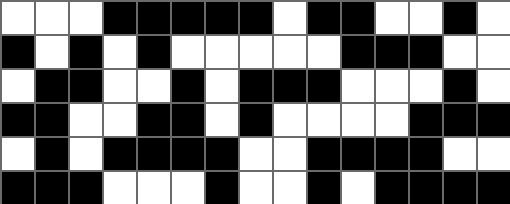[["white", "white", "white", "black", "black", "black", "black", "black", "white", "black", "black", "white", "white", "black", "white"], ["black", "white", "black", "white", "black", "white", "white", "white", "white", "white", "black", "black", "black", "white", "white"], ["white", "black", "black", "white", "white", "black", "white", "black", "black", "black", "white", "white", "white", "black", "white"], ["black", "black", "white", "white", "black", "black", "white", "black", "white", "white", "white", "white", "black", "black", "black"], ["white", "black", "white", "black", "black", "black", "black", "white", "white", "black", "black", "black", "black", "white", "white"], ["black", "black", "black", "white", "white", "white", "black", "white", "white", "black", "white", "black", "black", "black", "black"]]